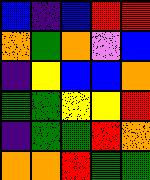[["blue", "indigo", "blue", "red", "red"], ["orange", "green", "orange", "violet", "blue"], ["indigo", "yellow", "blue", "blue", "orange"], ["green", "green", "yellow", "yellow", "red"], ["indigo", "green", "green", "red", "orange"], ["orange", "orange", "red", "green", "green"]]